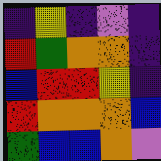[["indigo", "yellow", "indigo", "violet", "indigo"], ["red", "green", "orange", "orange", "indigo"], ["blue", "red", "red", "yellow", "indigo"], ["red", "orange", "orange", "orange", "blue"], ["green", "blue", "blue", "orange", "violet"]]